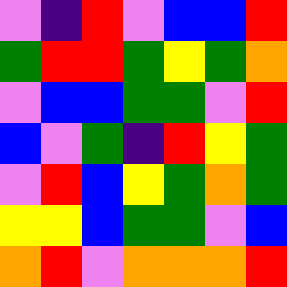[["violet", "indigo", "red", "violet", "blue", "blue", "red"], ["green", "red", "red", "green", "yellow", "green", "orange"], ["violet", "blue", "blue", "green", "green", "violet", "red"], ["blue", "violet", "green", "indigo", "red", "yellow", "green"], ["violet", "red", "blue", "yellow", "green", "orange", "green"], ["yellow", "yellow", "blue", "green", "green", "violet", "blue"], ["orange", "red", "violet", "orange", "orange", "orange", "red"]]